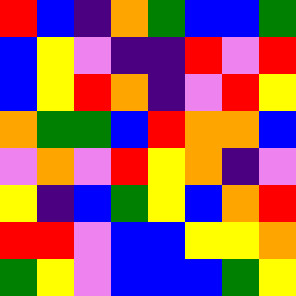[["red", "blue", "indigo", "orange", "green", "blue", "blue", "green"], ["blue", "yellow", "violet", "indigo", "indigo", "red", "violet", "red"], ["blue", "yellow", "red", "orange", "indigo", "violet", "red", "yellow"], ["orange", "green", "green", "blue", "red", "orange", "orange", "blue"], ["violet", "orange", "violet", "red", "yellow", "orange", "indigo", "violet"], ["yellow", "indigo", "blue", "green", "yellow", "blue", "orange", "red"], ["red", "red", "violet", "blue", "blue", "yellow", "yellow", "orange"], ["green", "yellow", "violet", "blue", "blue", "blue", "green", "yellow"]]